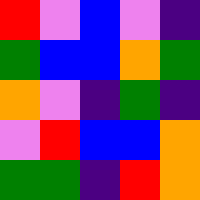[["red", "violet", "blue", "violet", "indigo"], ["green", "blue", "blue", "orange", "green"], ["orange", "violet", "indigo", "green", "indigo"], ["violet", "red", "blue", "blue", "orange"], ["green", "green", "indigo", "red", "orange"]]